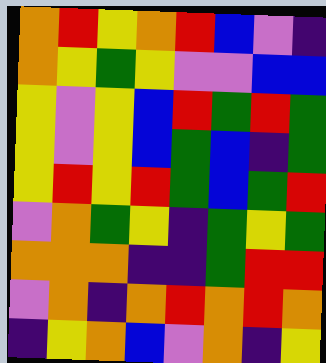[["orange", "red", "yellow", "orange", "red", "blue", "violet", "indigo"], ["orange", "yellow", "green", "yellow", "violet", "violet", "blue", "blue"], ["yellow", "violet", "yellow", "blue", "red", "green", "red", "green"], ["yellow", "violet", "yellow", "blue", "green", "blue", "indigo", "green"], ["yellow", "red", "yellow", "red", "green", "blue", "green", "red"], ["violet", "orange", "green", "yellow", "indigo", "green", "yellow", "green"], ["orange", "orange", "orange", "indigo", "indigo", "green", "red", "red"], ["violet", "orange", "indigo", "orange", "red", "orange", "red", "orange"], ["indigo", "yellow", "orange", "blue", "violet", "orange", "indigo", "yellow"]]